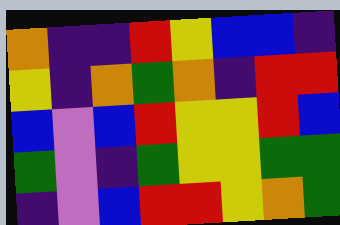[["orange", "indigo", "indigo", "red", "yellow", "blue", "blue", "indigo"], ["yellow", "indigo", "orange", "green", "orange", "indigo", "red", "red"], ["blue", "violet", "blue", "red", "yellow", "yellow", "red", "blue"], ["green", "violet", "indigo", "green", "yellow", "yellow", "green", "green"], ["indigo", "violet", "blue", "red", "red", "yellow", "orange", "green"]]